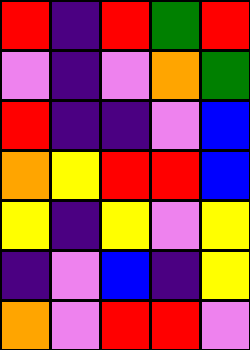[["red", "indigo", "red", "green", "red"], ["violet", "indigo", "violet", "orange", "green"], ["red", "indigo", "indigo", "violet", "blue"], ["orange", "yellow", "red", "red", "blue"], ["yellow", "indigo", "yellow", "violet", "yellow"], ["indigo", "violet", "blue", "indigo", "yellow"], ["orange", "violet", "red", "red", "violet"]]